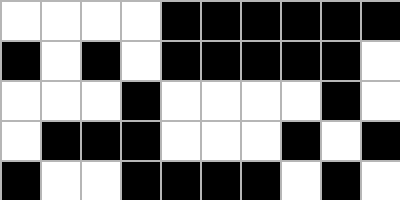[["white", "white", "white", "white", "black", "black", "black", "black", "black", "black"], ["black", "white", "black", "white", "black", "black", "black", "black", "black", "white"], ["white", "white", "white", "black", "white", "white", "white", "white", "black", "white"], ["white", "black", "black", "black", "white", "white", "white", "black", "white", "black"], ["black", "white", "white", "black", "black", "black", "black", "white", "black", "white"]]